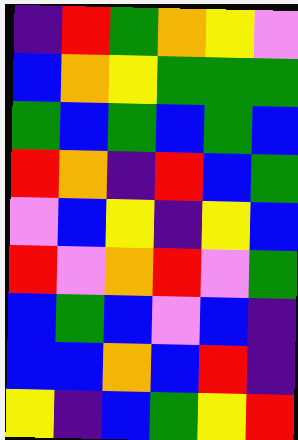[["indigo", "red", "green", "orange", "yellow", "violet"], ["blue", "orange", "yellow", "green", "green", "green"], ["green", "blue", "green", "blue", "green", "blue"], ["red", "orange", "indigo", "red", "blue", "green"], ["violet", "blue", "yellow", "indigo", "yellow", "blue"], ["red", "violet", "orange", "red", "violet", "green"], ["blue", "green", "blue", "violet", "blue", "indigo"], ["blue", "blue", "orange", "blue", "red", "indigo"], ["yellow", "indigo", "blue", "green", "yellow", "red"]]